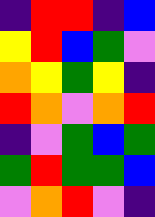[["indigo", "red", "red", "indigo", "blue"], ["yellow", "red", "blue", "green", "violet"], ["orange", "yellow", "green", "yellow", "indigo"], ["red", "orange", "violet", "orange", "red"], ["indigo", "violet", "green", "blue", "green"], ["green", "red", "green", "green", "blue"], ["violet", "orange", "red", "violet", "indigo"]]